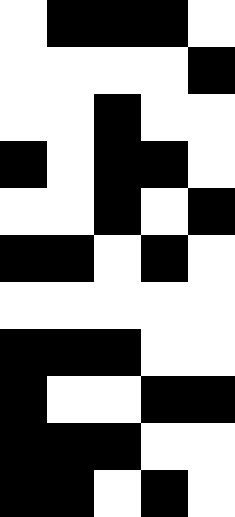[["white", "black", "black", "black", "white"], ["white", "white", "white", "white", "black"], ["white", "white", "black", "white", "white"], ["black", "white", "black", "black", "white"], ["white", "white", "black", "white", "black"], ["black", "black", "white", "black", "white"], ["white", "white", "white", "white", "white"], ["black", "black", "black", "white", "white"], ["black", "white", "white", "black", "black"], ["black", "black", "black", "white", "white"], ["black", "black", "white", "black", "white"]]